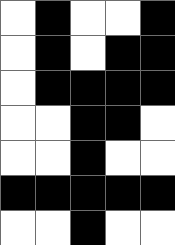[["white", "black", "white", "white", "black"], ["white", "black", "white", "black", "black"], ["white", "black", "black", "black", "black"], ["white", "white", "black", "black", "white"], ["white", "white", "black", "white", "white"], ["black", "black", "black", "black", "black"], ["white", "white", "black", "white", "white"]]